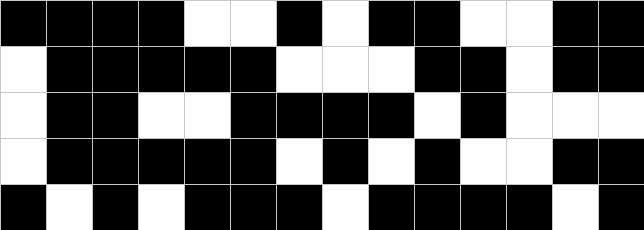[["black", "black", "black", "black", "white", "white", "black", "white", "black", "black", "white", "white", "black", "black"], ["white", "black", "black", "black", "black", "black", "white", "white", "white", "black", "black", "white", "black", "black"], ["white", "black", "black", "white", "white", "black", "black", "black", "black", "white", "black", "white", "white", "white"], ["white", "black", "black", "black", "black", "black", "white", "black", "white", "black", "white", "white", "black", "black"], ["black", "white", "black", "white", "black", "black", "black", "white", "black", "black", "black", "black", "white", "black"]]